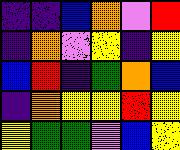[["indigo", "indigo", "blue", "orange", "violet", "red"], ["indigo", "orange", "violet", "yellow", "indigo", "yellow"], ["blue", "red", "indigo", "green", "orange", "blue"], ["indigo", "orange", "yellow", "yellow", "red", "yellow"], ["yellow", "green", "green", "violet", "blue", "yellow"]]